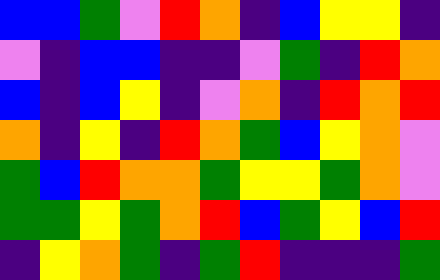[["blue", "blue", "green", "violet", "red", "orange", "indigo", "blue", "yellow", "yellow", "indigo"], ["violet", "indigo", "blue", "blue", "indigo", "indigo", "violet", "green", "indigo", "red", "orange"], ["blue", "indigo", "blue", "yellow", "indigo", "violet", "orange", "indigo", "red", "orange", "red"], ["orange", "indigo", "yellow", "indigo", "red", "orange", "green", "blue", "yellow", "orange", "violet"], ["green", "blue", "red", "orange", "orange", "green", "yellow", "yellow", "green", "orange", "violet"], ["green", "green", "yellow", "green", "orange", "red", "blue", "green", "yellow", "blue", "red"], ["indigo", "yellow", "orange", "green", "indigo", "green", "red", "indigo", "indigo", "indigo", "green"]]